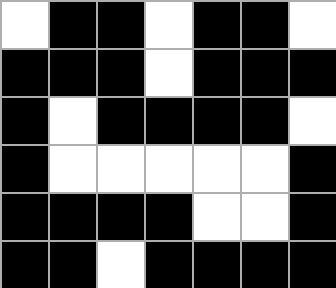[["white", "black", "black", "white", "black", "black", "white"], ["black", "black", "black", "white", "black", "black", "black"], ["black", "white", "black", "black", "black", "black", "white"], ["black", "white", "white", "white", "white", "white", "black"], ["black", "black", "black", "black", "white", "white", "black"], ["black", "black", "white", "black", "black", "black", "black"]]